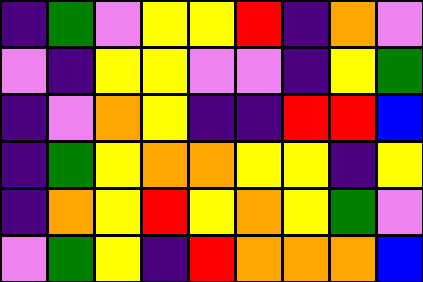[["indigo", "green", "violet", "yellow", "yellow", "red", "indigo", "orange", "violet"], ["violet", "indigo", "yellow", "yellow", "violet", "violet", "indigo", "yellow", "green"], ["indigo", "violet", "orange", "yellow", "indigo", "indigo", "red", "red", "blue"], ["indigo", "green", "yellow", "orange", "orange", "yellow", "yellow", "indigo", "yellow"], ["indigo", "orange", "yellow", "red", "yellow", "orange", "yellow", "green", "violet"], ["violet", "green", "yellow", "indigo", "red", "orange", "orange", "orange", "blue"]]